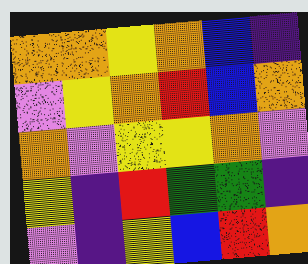[["orange", "orange", "yellow", "orange", "blue", "indigo"], ["violet", "yellow", "orange", "red", "blue", "orange"], ["orange", "violet", "yellow", "yellow", "orange", "violet"], ["yellow", "indigo", "red", "green", "green", "indigo"], ["violet", "indigo", "yellow", "blue", "red", "orange"]]